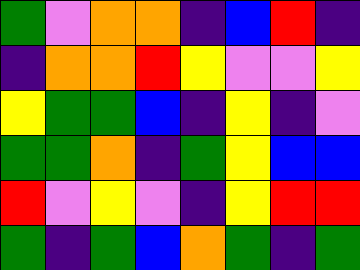[["green", "violet", "orange", "orange", "indigo", "blue", "red", "indigo"], ["indigo", "orange", "orange", "red", "yellow", "violet", "violet", "yellow"], ["yellow", "green", "green", "blue", "indigo", "yellow", "indigo", "violet"], ["green", "green", "orange", "indigo", "green", "yellow", "blue", "blue"], ["red", "violet", "yellow", "violet", "indigo", "yellow", "red", "red"], ["green", "indigo", "green", "blue", "orange", "green", "indigo", "green"]]